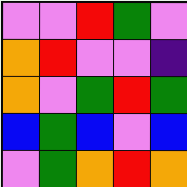[["violet", "violet", "red", "green", "violet"], ["orange", "red", "violet", "violet", "indigo"], ["orange", "violet", "green", "red", "green"], ["blue", "green", "blue", "violet", "blue"], ["violet", "green", "orange", "red", "orange"]]